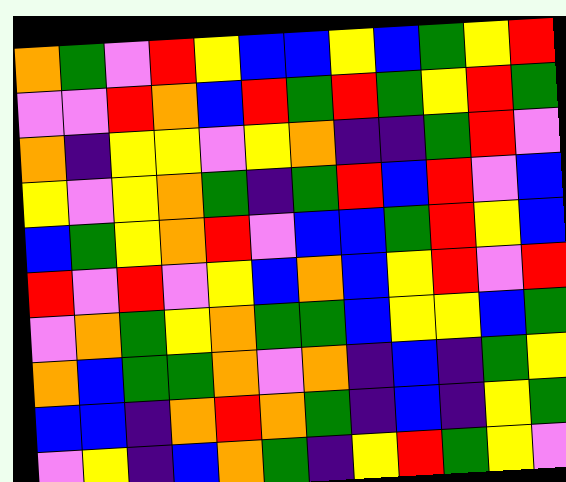[["orange", "green", "violet", "red", "yellow", "blue", "blue", "yellow", "blue", "green", "yellow", "red"], ["violet", "violet", "red", "orange", "blue", "red", "green", "red", "green", "yellow", "red", "green"], ["orange", "indigo", "yellow", "yellow", "violet", "yellow", "orange", "indigo", "indigo", "green", "red", "violet"], ["yellow", "violet", "yellow", "orange", "green", "indigo", "green", "red", "blue", "red", "violet", "blue"], ["blue", "green", "yellow", "orange", "red", "violet", "blue", "blue", "green", "red", "yellow", "blue"], ["red", "violet", "red", "violet", "yellow", "blue", "orange", "blue", "yellow", "red", "violet", "red"], ["violet", "orange", "green", "yellow", "orange", "green", "green", "blue", "yellow", "yellow", "blue", "green"], ["orange", "blue", "green", "green", "orange", "violet", "orange", "indigo", "blue", "indigo", "green", "yellow"], ["blue", "blue", "indigo", "orange", "red", "orange", "green", "indigo", "blue", "indigo", "yellow", "green"], ["violet", "yellow", "indigo", "blue", "orange", "green", "indigo", "yellow", "red", "green", "yellow", "violet"]]